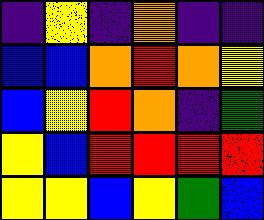[["indigo", "yellow", "indigo", "orange", "indigo", "indigo"], ["blue", "blue", "orange", "red", "orange", "yellow"], ["blue", "yellow", "red", "orange", "indigo", "green"], ["yellow", "blue", "red", "red", "red", "red"], ["yellow", "yellow", "blue", "yellow", "green", "blue"]]